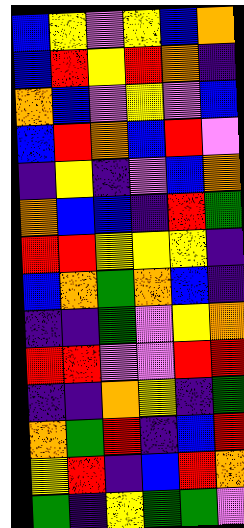[["blue", "yellow", "violet", "yellow", "blue", "orange"], ["blue", "red", "yellow", "red", "orange", "indigo"], ["orange", "blue", "violet", "yellow", "violet", "blue"], ["blue", "red", "orange", "blue", "red", "violet"], ["indigo", "yellow", "indigo", "violet", "blue", "orange"], ["orange", "blue", "blue", "indigo", "red", "green"], ["red", "red", "yellow", "yellow", "yellow", "indigo"], ["blue", "orange", "green", "orange", "blue", "indigo"], ["indigo", "indigo", "green", "violet", "yellow", "orange"], ["red", "red", "violet", "violet", "red", "red"], ["indigo", "indigo", "orange", "yellow", "indigo", "green"], ["orange", "green", "red", "indigo", "blue", "red"], ["yellow", "red", "indigo", "blue", "red", "orange"], ["green", "indigo", "yellow", "green", "green", "violet"]]